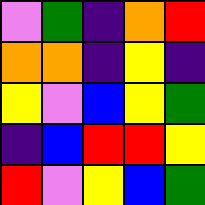[["violet", "green", "indigo", "orange", "red"], ["orange", "orange", "indigo", "yellow", "indigo"], ["yellow", "violet", "blue", "yellow", "green"], ["indigo", "blue", "red", "red", "yellow"], ["red", "violet", "yellow", "blue", "green"]]